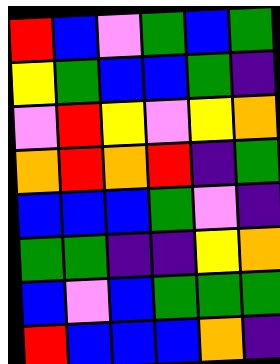[["red", "blue", "violet", "green", "blue", "green"], ["yellow", "green", "blue", "blue", "green", "indigo"], ["violet", "red", "yellow", "violet", "yellow", "orange"], ["orange", "red", "orange", "red", "indigo", "green"], ["blue", "blue", "blue", "green", "violet", "indigo"], ["green", "green", "indigo", "indigo", "yellow", "orange"], ["blue", "violet", "blue", "green", "green", "green"], ["red", "blue", "blue", "blue", "orange", "indigo"]]